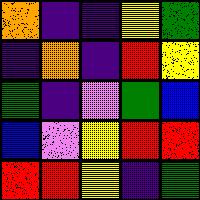[["orange", "indigo", "indigo", "yellow", "green"], ["indigo", "orange", "indigo", "red", "yellow"], ["green", "indigo", "violet", "green", "blue"], ["blue", "violet", "yellow", "red", "red"], ["red", "red", "yellow", "indigo", "green"]]